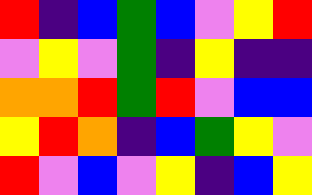[["red", "indigo", "blue", "green", "blue", "violet", "yellow", "red"], ["violet", "yellow", "violet", "green", "indigo", "yellow", "indigo", "indigo"], ["orange", "orange", "red", "green", "red", "violet", "blue", "blue"], ["yellow", "red", "orange", "indigo", "blue", "green", "yellow", "violet"], ["red", "violet", "blue", "violet", "yellow", "indigo", "blue", "yellow"]]